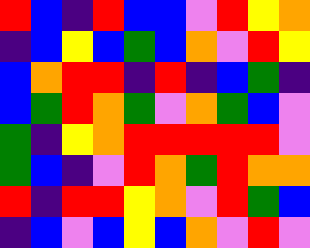[["red", "blue", "indigo", "red", "blue", "blue", "violet", "red", "yellow", "orange"], ["indigo", "blue", "yellow", "blue", "green", "blue", "orange", "violet", "red", "yellow"], ["blue", "orange", "red", "red", "indigo", "red", "indigo", "blue", "green", "indigo"], ["blue", "green", "red", "orange", "green", "violet", "orange", "green", "blue", "violet"], ["green", "indigo", "yellow", "orange", "red", "red", "red", "red", "red", "violet"], ["green", "blue", "indigo", "violet", "red", "orange", "green", "red", "orange", "orange"], ["red", "indigo", "red", "red", "yellow", "orange", "violet", "red", "green", "blue"], ["indigo", "blue", "violet", "blue", "yellow", "blue", "orange", "violet", "red", "violet"]]